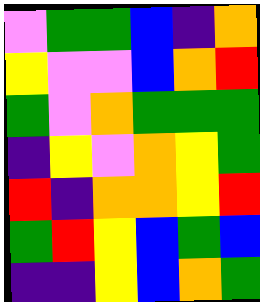[["violet", "green", "green", "blue", "indigo", "orange"], ["yellow", "violet", "violet", "blue", "orange", "red"], ["green", "violet", "orange", "green", "green", "green"], ["indigo", "yellow", "violet", "orange", "yellow", "green"], ["red", "indigo", "orange", "orange", "yellow", "red"], ["green", "red", "yellow", "blue", "green", "blue"], ["indigo", "indigo", "yellow", "blue", "orange", "green"]]